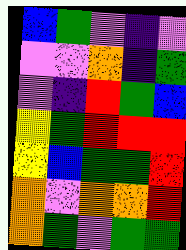[["blue", "green", "violet", "indigo", "violet"], ["violet", "violet", "orange", "indigo", "green"], ["violet", "indigo", "red", "green", "blue"], ["yellow", "green", "red", "red", "red"], ["yellow", "blue", "green", "green", "red"], ["orange", "violet", "orange", "orange", "red"], ["orange", "green", "violet", "green", "green"]]